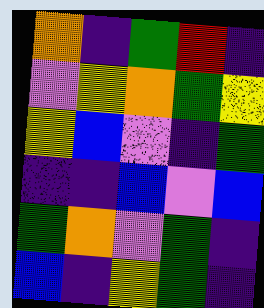[["orange", "indigo", "green", "red", "indigo"], ["violet", "yellow", "orange", "green", "yellow"], ["yellow", "blue", "violet", "indigo", "green"], ["indigo", "indigo", "blue", "violet", "blue"], ["green", "orange", "violet", "green", "indigo"], ["blue", "indigo", "yellow", "green", "indigo"]]